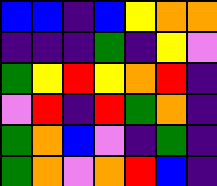[["blue", "blue", "indigo", "blue", "yellow", "orange", "orange"], ["indigo", "indigo", "indigo", "green", "indigo", "yellow", "violet"], ["green", "yellow", "red", "yellow", "orange", "red", "indigo"], ["violet", "red", "indigo", "red", "green", "orange", "indigo"], ["green", "orange", "blue", "violet", "indigo", "green", "indigo"], ["green", "orange", "violet", "orange", "red", "blue", "indigo"]]